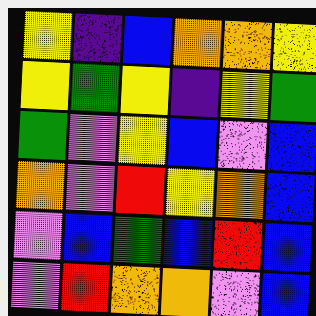[["yellow", "indigo", "blue", "orange", "orange", "yellow"], ["yellow", "green", "yellow", "indigo", "yellow", "green"], ["green", "violet", "yellow", "blue", "violet", "blue"], ["orange", "violet", "red", "yellow", "orange", "blue"], ["violet", "blue", "green", "blue", "red", "blue"], ["violet", "red", "orange", "orange", "violet", "blue"]]